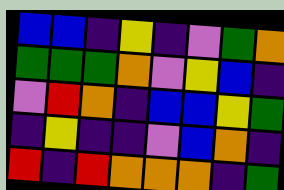[["blue", "blue", "indigo", "yellow", "indigo", "violet", "green", "orange"], ["green", "green", "green", "orange", "violet", "yellow", "blue", "indigo"], ["violet", "red", "orange", "indigo", "blue", "blue", "yellow", "green"], ["indigo", "yellow", "indigo", "indigo", "violet", "blue", "orange", "indigo"], ["red", "indigo", "red", "orange", "orange", "orange", "indigo", "green"]]